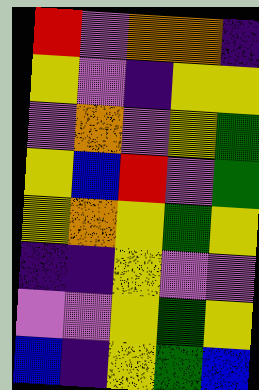[["red", "violet", "orange", "orange", "indigo"], ["yellow", "violet", "indigo", "yellow", "yellow"], ["violet", "orange", "violet", "yellow", "green"], ["yellow", "blue", "red", "violet", "green"], ["yellow", "orange", "yellow", "green", "yellow"], ["indigo", "indigo", "yellow", "violet", "violet"], ["violet", "violet", "yellow", "green", "yellow"], ["blue", "indigo", "yellow", "green", "blue"]]